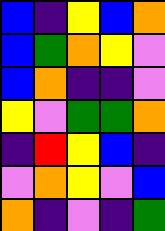[["blue", "indigo", "yellow", "blue", "orange"], ["blue", "green", "orange", "yellow", "violet"], ["blue", "orange", "indigo", "indigo", "violet"], ["yellow", "violet", "green", "green", "orange"], ["indigo", "red", "yellow", "blue", "indigo"], ["violet", "orange", "yellow", "violet", "blue"], ["orange", "indigo", "violet", "indigo", "green"]]